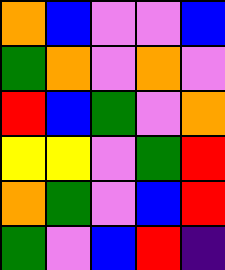[["orange", "blue", "violet", "violet", "blue"], ["green", "orange", "violet", "orange", "violet"], ["red", "blue", "green", "violet", "orange"], ["yellow", "yellow", "violet", "green", "red"], ["orange", "green", "violet", "blue", "red"], ["green", "violet", "blue", "red", "indigo"]]